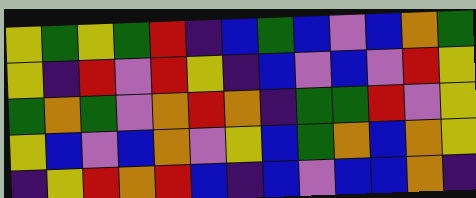[["yellow", "green", "yellow", "green", "red", "indigo", "blue", "green", "blue", "violet", "blue", "orange", "green"], ["yellow", "indigo", "red", "violet", "red", "yellow", "indigo", "blue", "violet", "blue", "violet", "red", "yellow"], ["green", "orange", "green", "violet", "orange", "red", "orange", "indigo", "green", "green", "red", "violet", "yellow"], ["yellow", "blue", "violet", "blue", "orange", "violet", "yellow", "blue", "green", "orange", "blue", "orange", "yellow"], ["indigo", "yellow", "red", "orange", "red", "blue", "indigo", "blue", "violet", "blue", "blue", "orange", "indigo"]]